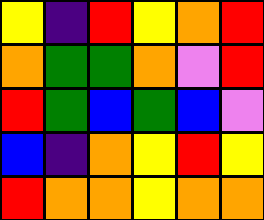[["yellow", "indigo", "red", "yellow", "orange", "red"], ["orange", "green", "green", "orange", "violet", "red"], ["red", "green", "blue", "green", "blue", "violet"], ["blue", "indigo", "orange", "yellow", "red", "yellow"], ["red", "orange", "orange", "yellow", "orange", "orange"]]